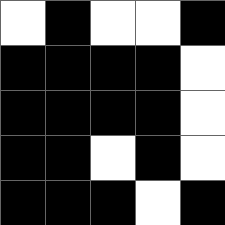[["white", "black", "white", "white", "black"], ["black", "black", "black", "black", "white"], ["black", "black", "black", "black", "white"], ["black", "black", "white", "black", "white"], ["black", "black", "black", "white", "black"]]